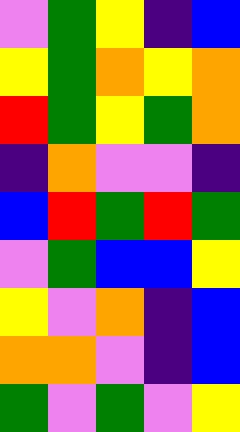[["violet", "green", "yellow", "indigo", "blue"], ["yellow", "green", "orange", "yellow", "orange"], ["red", "green", "yellow", "green", "orange"], ["indigo", "orange", "violet", "violet", "indigo"], ["blue", "red", "green", "red", "green"], ["violet", "green", "blue", "blue", "yellow"], ["yellow", "violet", "orange", "indigo", "blue"], ["orange", "orange", "violet", "indigo", "blue"], ["green", "violet", "green", "violet", "yellow"]]